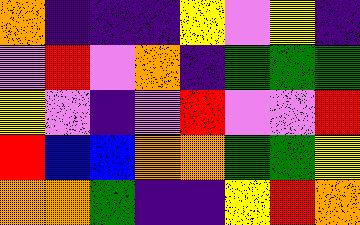[["orange", "indigo", "indigo", "indigo", "yellow", "violet", "yellow", "indigo"], ["violet", "red", "violet", "orange", "indigo", "green", "green", "green"], ["yellow", "violet", "indigo", "violet", "red", "violet", "violet", "red"], ["red", "blue", "blue", "orange", "orange", "green", "green", "yellow"], ["orange", "orange", "green", "indigo", "indigo", "yellow", "red", "orange"]]